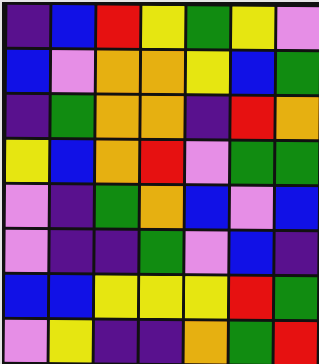[["indigo", "blue", "red", "yellow", "green", "yellow", "violet"], ["blue", "violet", "orange", "orange", "yellow", "blue", "green"], ["indigo", "green", "orange", "orange", "indigo", "red", "orange"], ["yellow", "blue", "orange", "red", "violet", "green", "green"], ["violet", "indigo", "green", "orange", "blue", "violet", "blue"], ["violet", "indigo", "indigo", "green", "violet", "blue", "indigo"], ["blue", "blue", "yellow", "yellow", "yellow", "red", "green"], ["violet", "yellow", "indigo", "indigo", "orange", "green", "red"]]